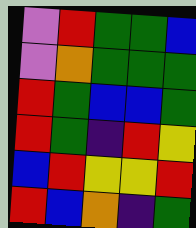[["violet", "red", "green", "green", "blue"], ["violet", "orange", "green", "green", "green"], ["red", "green", "blue", "blue", "green"], ["red", "green", "indigo", "red", "yellow"], ["blue", "red", "yellow", "yellow", "red"], ["red", "blue", "orange", "indigo", "green"]]